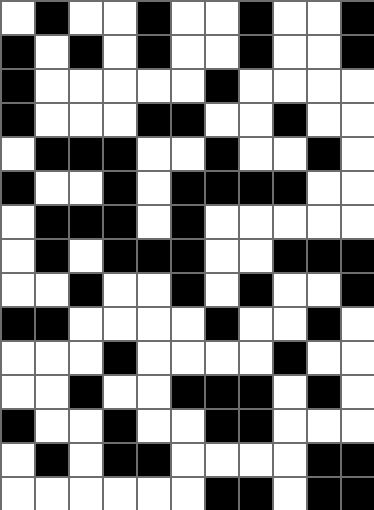[["white", "black", "white", "white", "black", "white", "white", "black", "white", "white", "black"], ["black", "white", "black", "white", "black", "white", "white", "black", "white", "white", "black"], ["black", "white", "white", "white", "white", "white", "black", "white", "white", "white", "white"], ["black", "white", "white", "white", "black", "black", "white", "white", "black", "white", "white"], ["white", "black", "black", "black", "white", "white", "black", "white", "white", "black", "white"], ["black", "white", "white", "black", "white", "black", "black", "black", "black", "white", "white"], ["white", "black", "black", "black", "white", "black", "white", "white", "white", "white", "white"], ["white", "black", "white", "black", "black", "black", "white", "white", "black", "black", "black"], ["white", "white", "black", "white", "white", "black", "white", "black", "white", "white", "black"], ["black", "black", "white", "white", "white", "white", "black", "white", "white", "black", "white"], ["white", "white", "white", "black", "white", "white", "white", "white", "black", "white", "white"], ["white", "white", "black", "white", "white", "black", "black", "black", "white", "black", "white"], ["black", "white", "white", "black", "white", "white", "black", "black", "white", "white", "white"], ["white", "black", "white", "black", "black", "white", "white", "white", "white", "black", "black"], ["white", "white", "white", "white", "white", "white", "black", "black", "white", "black", "black"]]